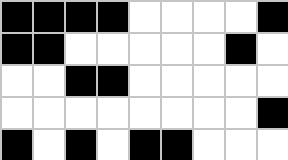[["black", "black", "black", "black", "white", "white", "white", "white", "black"], ["black", "black", "white", "white", "white", "white", "white", "black", "white"], ["white", "white", "black", "black", "white", "white", "white", "white", "white"], ["white", "white", "white", "white", "white", "white", "white", "white", "black"], ["black", "white", "black", "white", "black", "black", "white", "white", "white"]]